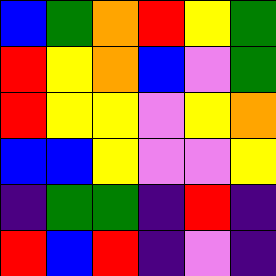[["blue", "green", "orange", "red", "yellow", "green"], ["red", "yellow", "orange", "blue", "violet", "green"], ["red", "yellow", "yellow", "violet", "yellow", "orange"], ["blue", "blue", "yellow", "violet", "violet", "yellow"], ["indigo", "green", "green", "indigo", "red", "indigo"], ["red", "blue", "red", "indigo", "violet", "indigo"]]